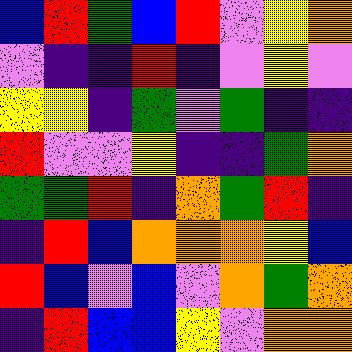[["blue", "red", "green", "blue", "red", "violet", "yellow", "orange"], ["violet", "indigo", "indigo", "red", "indigo", "violet", "yellow", "violet"], ["yellow", "yellow", "indigo", "green", "violet", "green", "indigo", "indigo"], ["red", "violet", "violet", "yellow", "indigo", "indigo", "green", "orange"], ["green", "green", "red", "indigo", "orange", "green", "red", "indigo"], ["indigo", "red", "blue", "orange", "orange", "orange", "yellow", "blue"], ["red", "blue", "violet", "blue", "violet", "orange", "green", "orange"], ["indigo", "red", "blue", "blue", "yellow", "violet", "orange", "orange"]]